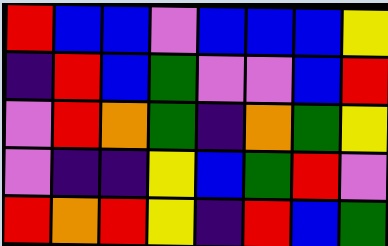[["red", "blue", "blue", "violet", "blue", "blue", "blue", "yellow"], ["indigo", "red", "blue", "green", "violet", "violet", "blue", "red"], ["violet", "red", "orange", "green", "indigo", "orange", "green", "yellow"], ["violet", "indigo", "indigo", "yellow", "blue", "green", "red", "violet"], ["red", "orange", "red", "yellow", "indigo", "red", "blue", "green"]]